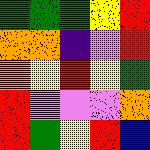[["green", "green", "green", "yellow", "red"], ["orange", "orange", "indigo", "violet", "red"], ["orange", "yellow", "red", "yellow", "green"], ["red", "violet", "violet", "violet", "orange"], ["red", "green", "yellow", "red", "blue"]]